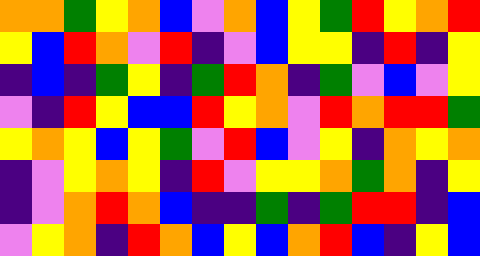[["orange", "orange", "green", "yellow", "orange", "blue", "violet", "orange", "blue", "yellow", "green", "red", "yellow", "orange", "red"], ["yellow", "blue", "red", "orange", "violet", "red", "indigo", "violet", "blue", "yellow", "yellow", "indigo", "red", "indigo", "yellow"], ["indigo", "blue", "indigo", "green", "yellow", "indigo", "green", "red", "orange", "indigo", "green", "violet", "blue", "violet", "yellow"], ["violet", "indigo", "red", "yellow", "blue", "blue", "red", "yellow", "orange", "violet", "red", "orange", "red", "red", "green"], ["yellow", "orange", "yellow", "blue", "yellow", "green", "violet", "red", "blue", "violet", "yellow", "indigo", "orange", "yellow", "orange"], ["indigo", "violet", "yellow", "orange", "yellow", "indigo", "red", "violet", "yellow", "yellow", "orange", "green", "orange", "indigo", "yellow"], ["indigo", "violet", "orange", "red", "orange", "blue", "indigo", "indigo", "green", "indigo", "green", "red", "red", "indigo", "blue"], ["violet", "yellow", "orange", "indigo", "red", "orange", "blue", "yellow", "blue", "orange", "red", "blue", "indigo", "yellow", "blue"]]